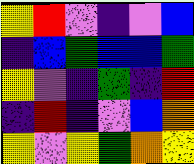[["yellow", "red", "violet", "indigo", "violet", "blue"], ["indigo", "blue", "green", "blue", "blue", "green"], ["yellow", "violet", "indigo", "green", "indigo", "red"], ["indigo", "red", "indigo", "violet", "blue", "orange"], ["yellow", "violet", "yellow", "green", "orange", "yellow"]]